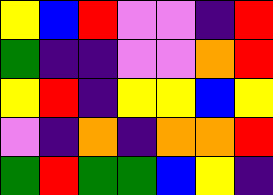[["yellow", "blue", "red", "violet", "violet", "indigo", "red"], ["green", "indigo", "indigo", "violet", "violet", "orange", "red"], ["yellow", "red", "indigo", "yellow", "yellow", "blue", "yellow"], ["violet", "indigo", "orange", "indigo", "orange", "orange", "red"], ["green", "red", "green", "green", "blue", "yellow", "indigo"]]